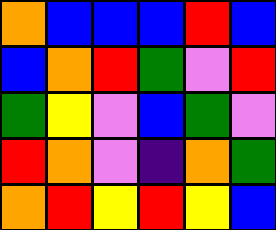[["orange", "blue", "blue", "blue", "red", "blue"], ["blue", "orange", "red", "green", "violet", "red"], ["green", "yellow", "violet", "blue", "green", "violet"], ["red", "orange", "violet", "indigo", "orange", "green"], ["orange", "red", "yellow", "red", "yellow", "blue"]]